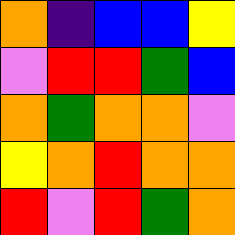[["orange", "indigo", "blue", "blue", "yellow"], ["violet", "red", "red", "green", "blue"], ["orange", "green", "orange", "orange", "violet"], ["yellow", "orange", "red", "orange", "orange"], ["red", "violet", "red", "green", "orange"]]